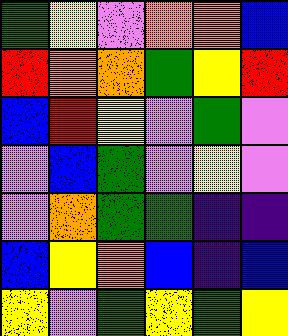[["green", "yellow", "violet", "orange", "orange", "blue"], ["red", "orange", "orange", "green", "yellow", "red"], ["blue", "red", "yellow", "violet", "green", "violet"], ["violet", "blue", "green", "violet", "yellow", "violet"], ["violet", "orange", "green", "green", "indigo", "indigo"], ["blue", "yellow", "orange", "blue", "indigo", "blue"], ["yellow", "violet", "green", "yellow", "green", "yellow"]]